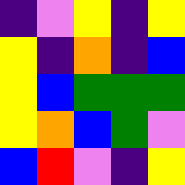[["indigo", "violet", "yellow", "indigo", "yellow"], ["yellow", "indigo", "orange", "indigo", "blue"], ["yellow", "blue", "green", "green", "green"], ["yellow", "orange", "blue", "green", "violet"], ["blue", "red", "violet", "indigo", "yellow"]]